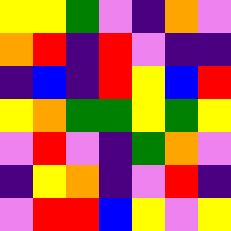[["yellow", "yellow", "green", "violet", "indigo", "orange", "violet"], ["orange", "red", "indigo", "red", "violet", "indigo", "indigo"], ["indigo", "blue", "indigo", "red", "yellow", "blue", "red"], ["yellow", "orange", "green", "green", "yellow", "green", "yellow"], ["violet", "red", "violet", "indigo", "green", "orange", "violet"], ["indigo", "yellow", "orange", "indigo", "violet", "red", "indigo"], ["violet", "red", "red", "blue", "yellow", "violet", "yellow"]]